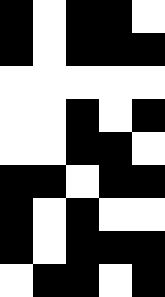[["black", "white", "black", "black", "white"], ["black", "white", "black", "black", "black"], ["white", "white", "white", "white", "white"], ["white", "white", "black", "white", "black"], ["white", "white", "black", "black", "white"], ["black", "black", "white", "black", "black"], ["black", "white", "black", "white", "white"], ["black", "white", "black", "black", "black"], ["white", "black", "black", "white", "black"]]